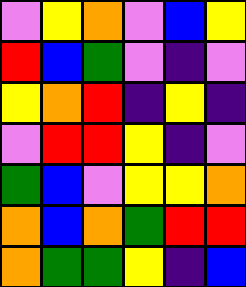[["violet", "yellow", "orange", "violet", "blue", "yellow"], ["red", "blue", "green", "violet", "indigo", "violet"], ["yellow", "orange", "red", "indigo", "yellow", "indigo"], ["violet", "red", "red", "yellow", "indigo", "violet"], ["green", "blue", "violet", "yellow", "yellow", "orange"], ["orange", "blue", "orange", "green", "red", "red"], ["orange", "green", "green", "yellow", "indigo", "blue"]]